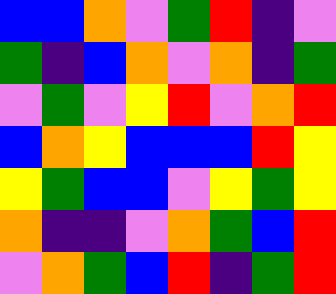[["blue", "blue", "orange", "violet", "green", "red", "indigo", "violet"], ["green", "indigo", "blue", "orange", "violet", "orange", "indigo", "green"], ["violet", "green", "violet", "yellow", "red", "violet", "orange", "red"], ["blue", "orange", "yellow", "blue", "blue", "blue", "red", "yellow"], ["yellow", "green", "blue", "blue", "violet", "yellow", "green", "yellow"], ["orange", "indigo", "indigo", "violet", "orange", "green", "blue", "red"], ["violet", "orange", "green", "blue", "red", "indigo", "green", "red"]]